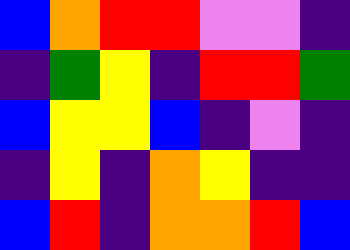[["blue", "orange", "red", "red", "violet", "violet", "indigo"], ["indigo", "green", "yellow", "indigo", "red", "red", "green"], ["blue", "yellow", "yellow", "blue", "indigo", "violet", "indigo"], ["indigo", "yellow", "indigo", "orange", "yellow", "indigo", "indigo"], ["blue", "red", "indigo", "orange", "orange", "red", "blue"]]